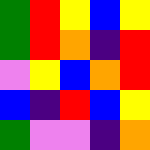[["green", "red", "yellow", "blue", "yellow"], ["green", "red", "orange", "indigo", "red"], ["violet", "yellow", "blue", "orange", "red"], ["blue", "indigo", "red", "blue", "yellow"], ["green", "violet", "violet", "indigo", "orange"]]